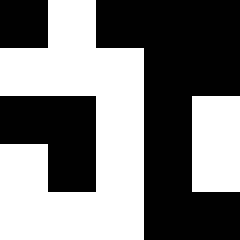[["black", "white", "black", "black", "black"], ["white", "white", "white", "black", "black"], ["black", "black", "white", "black", "white"], ["white", "black", "white", "black", "white"], ["white", "white", "white", "black", "black"]]